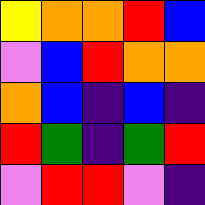[["yellow", "orange", "orange", "red", "blue"], ["violet", "blue", "red", "orange", "orange"], ["orange", "blue", "indigo", "blue", "indigo"], ["red", "green", "indigo", "green", "red"], ["violet", "red", "red", "violet", "indigo"]]